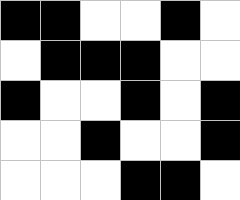[["black", "black", "white", "white", "black", "white"], ["white", "black", "black", "black", "white", "white"], ["black", "white", "white", "black", "white", "black"], ["white", "white", "black", "white", "white", "black"], ["white", "white", "white", "black", "black", "white"]]